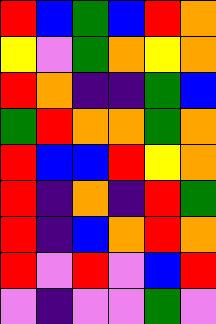[["red", "blue", "green", "blue", "red", "orange"], ["yellow", "violet", "green", "orange", "yellow", "orange"], ["red", "orange", "indigo", "indigo", "green", "blue"], ["green", "red", "orange", "orange", "green", "orange"], ["red", "blue", "blue", "red", "yellow", "orange"], ["red", "indigo", "orange", "indigo", "red", "green"], ["red", "indigo", "blue", "orange", "red", "orange"], ["red", "violet", "red", "violet", "blue", "red"], ["violet", "indigo", "violet", "violet", "green", "violet"]]